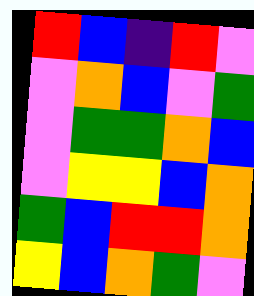[["red", "blue", "indigo", "red", "violet"], ["violet", "orange", "blue", "violet", "green"], ["violet", "green", "green", "orange", "blue"], ["violet", "yellow", "yellow", "blue", "orange"], ["green", "blue", "red", "red", "orange"], ["yellow", "blue", "orange", "green", "violet"]]